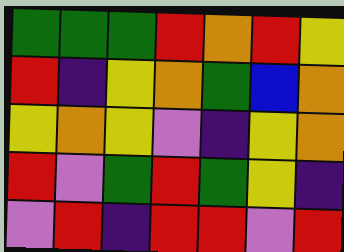[["green", "green", "green", "red", "orange", "red", "yellow"], ["red", "indigo", "yellow", "orange", "green", "blue", "orange"], ["yellow", "orange", "yellow", "violet", "indigo", "yellow", "orange"], ["red", "violet", "green", "red", "green", "yellow", "indigo"], ["violet", "red", "indigo", "red", "red", "violet", "red"]]